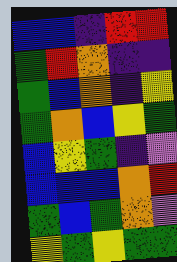[["blue", "blue", "indigo", "red", "red"], ["green", "red", "orange", "indigo", "indigo"], ["green", "blue", "orange", "indigo", "yellow"], ["green", "orange", "blue", "yellow", "green"], ["blue", "yellow", "green", "indigo", "violet"], ["blue", "blue", "blue", "orange", "red"], ["green", "blue", "green", "orange", "violet"], ["yellow", "green", "yellow", "green", "green"]]